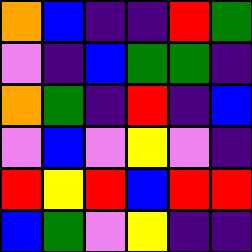[["orange", "blue", "indigo", "indigo", "red", "green"], ["violet", "indigo", "blue", "green", "green", "indigo"], ["orange", "green", "indigo", "red", "indigo", "blue"], ["violet", "blue", "violet", "yellow", "violet", "indigo"], ["red", "yellow", "red", "blue", "red", "red"], ["blue", "green", "violet", "yellow", "indigo", "indigo"]]